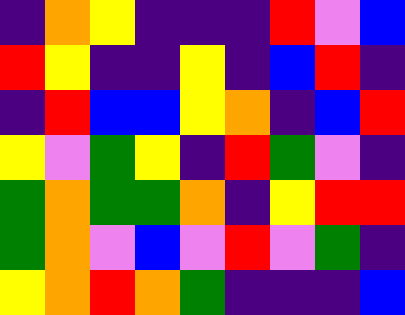[["indigo", "orange", "yellow", "indigo", "indigo", "indigo", "red", "violet", "blue"], ["red", "yellow", "indigo", "indigo", "yellow", "indigo", "blue", "red", "indigo"], ["indigo", "red", "blue", "blue", "yellow", "orange", "indigo", "blue", "red"], ["yellow", "violet", "green", "yellow", "indigo", "red", "green", "violet", "indigo"], ["green", "orange", "green", "green", "orange", "indigo", "yellow", "red", "red"], ["green", "orange", "violet", "blue", "violet", "red", "violet", "green", "indigo"], ["yellow", "orange", "red", "orange", "green", "indigo", "indigo", "indigo", "blue"]]